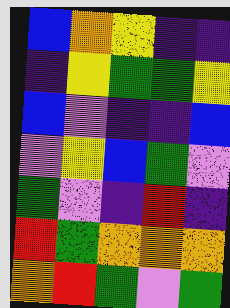[["blue", "orange", "yellow", "indigo", "indigo"], ["indigo", "yellow", "green", "green", "yellow"], ["blue", "violet", "indigo", "indigo", "blue"], ["violet", "yellow", "blue", "green", "violet"], ["green", "violet", "indigo", "red", "indigo"], ["red", "green", "orange", "orange", "orange"], ["orange", "red", "green", "violet", "green"]]